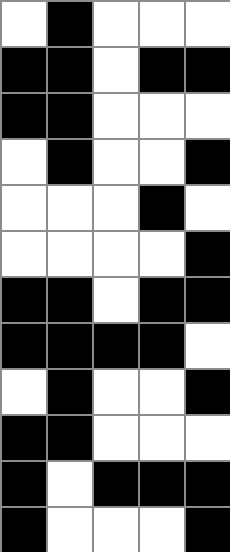[["white", "black", "white", "white", "white"], ["black", "black", "white", "black", "black"], ["black", "black", "white", "white", "white"], ["white", "black", "white", "white", "black"], ["white", "white", "white", "black", "white"], ["white", "white", "white", "white", "black"], ["black", "black", "white", "black", "black"], ["black", "black", "black", "black", "white"], ["white", "black", "white", "white", "black"], ["black", "black", "white", "white", "white"], ["black", "white", "black", "black", "black"], ["black", "white", "white", "white", "black"]]